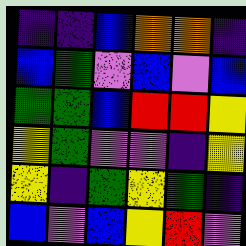[["indigo", "indigo", "blue", "orange", "orange", "indigo"], ["blue", "green", "violet", "blue", "violet", "blue"], ["green", "green", "blue", "red", "red", "yellow"], ["yellow", "green", "violet", "violet", "indigo", "yellow"], ["yellow", "indigo", "green", "yellow", "green", "indigo"], ["blue", "violet", "blue", "yellow", "red", "violet"]]